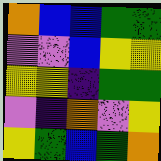[["orange", "blue", "blue", "green", "green"], ["violet", "violet", "blue", "yellow", "yellow"], ["yellow", "yellow", "indigo", "green", "green"], ["violet", "indigo", "orange", "violet", "yellow"], ["yellow", "green", "blue", "green", "orange"]]